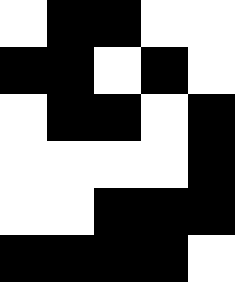[["white", "black", "black", "white", "white"], ["black", "black", "white", "black", "white"], ["white", "black", "black", "white", "black"], ["white", "white", "white", "white", "black"], ["white", "white", "black", "black", "black"], ["black", "black", "black", "black", "white"]]